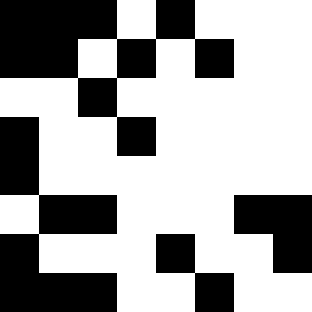[["black", "black", "black", "white", "black", "white", "white", "white"], ["black", "black", "white", "black", "white", "black", "white", "white"], ["white", "white", "black", "white", "white", "white", "white", "white"], ["black", "white", "white", "black", "white", "white", "white", "white"], ["black", "white", "white", "white", "white", "white", "white", "white"], ["white", "black", "black", "white", "white", "white", "black", "black"], ["black", "white", "white", "white", "black", "white", "white", "black"], ["black", "black", "black", "white", "white", "black", "white", "white"]]